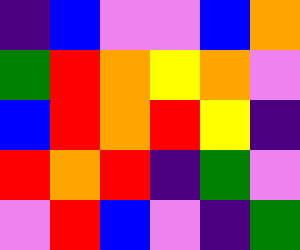[["indigo", "blue", "violet", "violet", "blue", "orange"], ["green", "red", "orange", "yellow", "orange", "violet"], ["blue", "red", "orange", "red", "yellow", "indigo"], ["red", "orange", "red", "indigo", "green", "violet"], ["violet", "red", "blue", "violet", "indigo", "green"]]